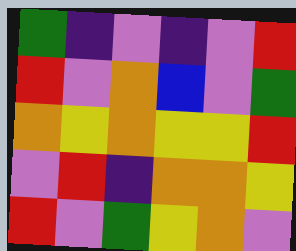[["green", "indigo", "violet", "indigo", "violet", "red"], ["red", "violet", "orange", "blue", "violet", "green"], ["orange", "yellow", "orange", "yellow", "yellow", "red"], ["violet", "red", "indigo", "orange", "orange", "yellow"], ["red", "violet", "green", "yellow", "orange", "violet"]]